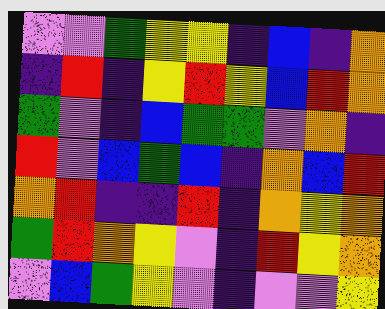[["violet", "violet", "green", "yellow", "yellow", "indigo", "blue", "indigo", "orange"], ["indigo", "red", "indigo", "yellow", "red", "yellow", "blue", "red", "orange"], ["green", "violet", "indigo", "blue", "green", "green", "violet", "orange", "indigo"], ["red", "violet", "blue", "green", "blue", "indigo", "orange", "blue", "red"], ["orange", "red", "indigo", "indigo", "red", "indigo", "orange", "yellow", "orange"], ["green", "red", "orange", "yellow", "violet", "indigo", "red", "yellow", "orange"], ["violet", "blue", "green", "yellow", "violet", "indigo", "violet", "violet", "yellow"]]